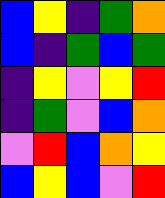[["blue", "yellow", "indigo", "green", "orange"], ["blue", "indigo", "green", "blue", "green"], ["indigo", "yellow", "violet", "yellow", "red"], ["indigo", "green", "violet", "blue", "orange"], ["violet", "red", "blue", "orange", "yellow"], ["blue", "yellow", "blue", "violet", "red"]]